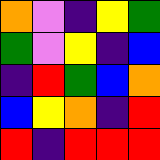[["orange", "violet", "indigo", "yellow", "green"], ["green", "violet", "yellow", "indigo", "blue"], ["indigo", "red", "green", "blue", "orange"], ["blue", "yellow", "orange", "indigo", "red"], ["red", "indigo", "red", "red", "red"]]